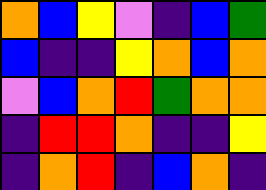[["orange", "blue", "yellow", "violet", "indigo", "blue", "green"], ["blue", "indigo", "indigo", "yellow", "orange", "blue", "orange"], ["violet", "blue", "orange", "red", "green", "orange", "orange"], ["indigo", "red", "red", "orange", "indigo", "indigo", "yellow"], ["indigo", "orange", "red", "indigo", "blue", "orange", "indigo"]]